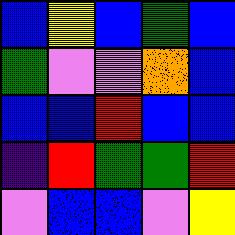[["blue", "yellow", "blue", "green", "blue"], ["green", "violet", "violet", "orange", "blue"], ["blue", "blue", "red", "blue", "blue"], ["indigo", "red", "green", "green", "red"], ["violet", "blue", "blue", "violet", "yellow"]]